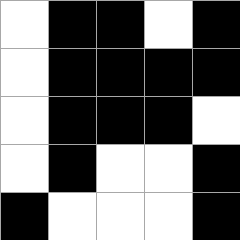[["white", "black", "black", "white", "black"], ["white", "black", "black", "black", "black"], ["white", "black", "black", "black", "white"], ["white", "black", "white", "white", "black"], ["black", "white", "white", "white", "black"]]